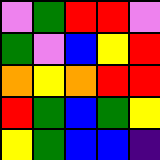[["violet", "green", "red", "red", "violet"], ["green", "violet", "blue", "yellow", "red"], ["orange", "yellow", "orange", "red", "red"], ["red", "green", "blue", "green", "yellow"], ["yellow", "green", "blue", "blue", "indigo"]]